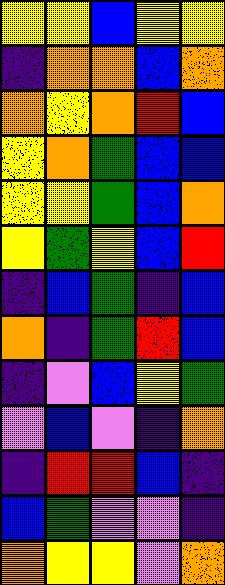[["yellow", "yellow", "blue", "yellow", "yellow"], ["indigo", "orange", "orange", "blue", "orange"], ["orange", "yellow", "orange", "red", "blue"], ["yellow", "orange", "green", "blue", "blue"], ["yellow", "yellow", "green", "blue", "orange"], ["yellow", "green", "yellow", "blue", "red"], ["indigo", "blue", "green", "indigo", "blue"], ["orange", "indigo", "green", "red", "blue"], ["indigo", "violet", "blue", "yellow", "green"], ["violet", "blue", "violet", "indigo", "orange"], ["indigo", "red", "red", "blue", "indigo"], ["blue", "green", "violet", "violet", "indigo"], ["orange", "yellow", "yellow", "violet", "orange"]]